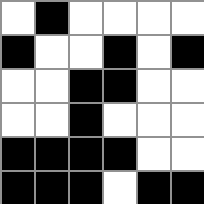[["white", "black", "white", "white", "white", "white"], ["black", "white", "white", "black", "white", "black"], ["white", "white", "black", "black", "white", "white"], ["white", "white", "black", "white", "white", "white"], ["black", "black", "black", "black", "white", "white"], ["black", "black", "black", "white", "black", "black"]]